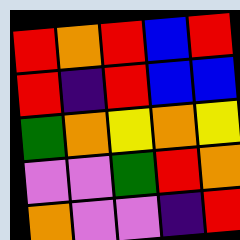[["red", "orange", "red", "blue", "red"], ["red", "indigo", "red", "blue", "blue"], ["green", "orange", "yellow", "orange", "yellow"], ["violet", "violet", "green", "red", "orange"], ["orange", "violet", "violet", "indigo", "red"]]